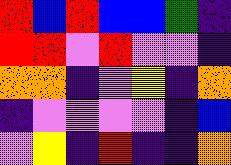[["red", "blue", "red", "blue", "blue", "green", "indigo"], ["red", "red", "violet", "red", "violet", "violet", "indigo"], ["orange", "orange", "indigo", "violet", "yellow", "indigo", "orange"], ["indigo", "violet", "violet", "violet", "violet", "indigo", "blue"], ["violet", "yellow", "indigo", "red", "indigo", "indigo", "orange"]]